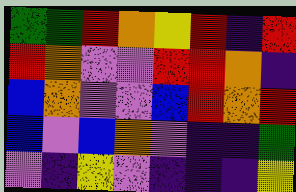[["green", "green", "red", "orange", "yellow", "red", "indigo", "red"], ["red", "orange", "violet", "violet", "red", "red", "orange", "indigo"], ["blue", "orange", "violet", "violet", "blue", "red", "orange", "red"], ["blue", "violet", "blue", "orange", "violet", "indigo", "indigo", "green"], ["violet", "indigo", "yellow", "violet", "indigo", "indigo", "indigo", "yellow"]]